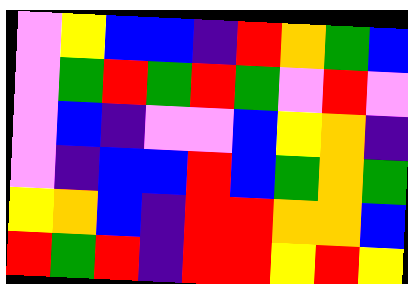[["violet", "yellow", "blue", "blue", "indigo", "red", "orange", "green", "blue"], ["violet", "green", "red", "green", "red", "green", "violet", "red", "violet"], ["violet", "blue", "indigo", "violet", "violet", "blue", "yellow", "orange", "indigo"], ["violet", "indigo", "blue", "blue", "red", "blue", "green", "orange", "green"], ["yellow", "orange", "blue", "indigo", "red", "red", "orange", "orange", "blue"], ["red", "green", "red", "indigo", "red", "red", "yellow", "red", "yellow"]]